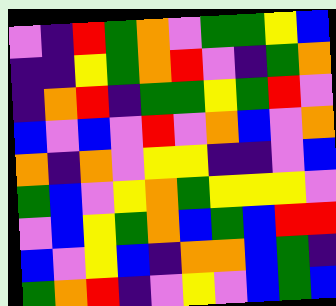[["violet", "indigo", "red", "green", "orange", "violet", "green", "green", "yellow", "blue"], ["indigo", "indigo", "yellow", "green", "orange", "red", "violet", "indigo", "green", "orange"], ["indigo", "orange", "red", "indigo", "green", "green", "yellow", "green", "red", "violet"], ["blue", "violet", "blue", "violet", "red", "violet", "orange", "blue", "violet", "orange"], ["orange", "indigo", "orange", "violet", "yellow", "yellow", "indigo", "indigo", "violet", "blue"], ["green", "blue", "violet", "yellow", "orange", "green", "yellow", "yellow", "yellow", "violet"], ["violet", "blue", "yellow", "green", "orange", "blue", "green", "blue", "red", "red"], ["blue", "violet", "yellow", "blue", "indigo", "orange", "orange", "blue", "green", "indigo"], ["green", "orange", "red", "indigo", "violet", "yellow", "violet", "blue", "green", "blue"]]